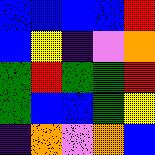[["blue", "blue", "blue", "blue", "red"], ["blue", "yellow", "indigo", "violet", "orange"], ["green", "red", "green", "green", "red"], ["green", "blue", "blue", "green", "yellow"], ["indigo", "orange", "violet", "orange", "blue"]]